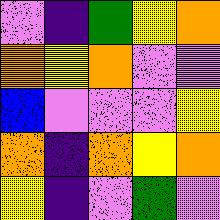[["violet", "indigo", "green", "yellow", "orange"], ["orange", "yellow", "orange", "violet", "violet"], ["blue", "violet", "violet", "violet", "yellow"], ["orange", "indigo", "orange", "yellow", "orange"], ["yellow", "indigo", "violet", "green", "violet"]]